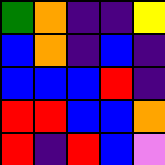[["green", "orange", "indigo", "indigo", "yellow"], ["blue", "orange", "indigo", "blue", "indigo"], ["blue", "blue", "blue", "red", "indigo"], ["red", "red", "blue", "blue", "orange"], ["red", "indigo", "red", "blue", "violet"]]